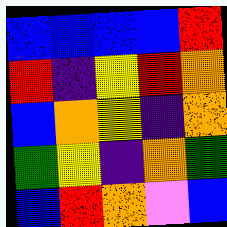[["blue", "blue", "blue", "blue", "red"], ["red", "indigo", "yellow", "red", "orange"], ["blue", "orange", "yellow", "indigo", "orange"], ["green", "yellow", "indigo", "orange", "green"], ["blue", "red", "orange", "violet", "blue"]]